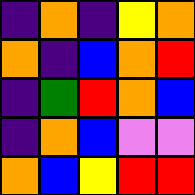[["indigo", "orange", "indigo", "yellow", "orange"], ["orange", "indigo", "blue", "orange", "red"], ["indigo", "green", "red", "orange", "blue"], ["indigo", "orange", "blue", "violet", "violet"], ["orange", "blue", "yellow", "red", "red"]]